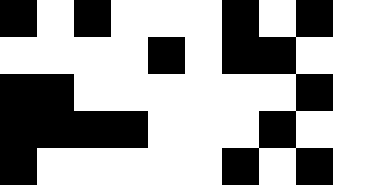[["black", "white", "black", "white", "white", "white", "black", "white", "black", "white"], ["white", "white", "white", "white", "black", "white", "black", "black", "white", "white"], ["black", "black", "white", "white", "white", "white", "white", "white", "black", "white"], ["black", "black", "black", "black", "white", "white", "white", "black", "white", "white"], ["black", "white", "white", "white", "white", "white", "black", "white", "black", "white"]]